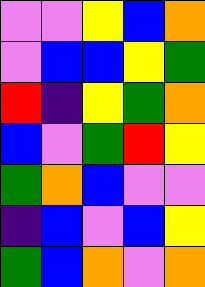[["violet", "violet", "yellow", "blue", "orange"], ["violet", "blue", "blue", "yellow", "green"], ["red", "indigo", "yellow", "green", "orange"], ["blue", "violet", "green", "red", "yellow"], ["green", "orange", "blue", "violet", "violet"], ["indigo", "blue", "violet", "blue", "yellow"], ["green", "blue", "orange", "violet", "orange"]]